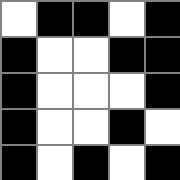[["white", "black", "black", "white", "black"], ["black", "white", "white", "black", "black"], ["black", "white", "white", "white", "black"], ["black", "white", "white", "black", "white"], ["black", "white", "black", "white", "black"]]